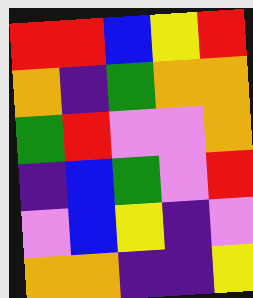[["red", "red", "blue", "yellow", "red"], ["orange", "indigo", "green", "orange", "orange"], ["green", "red", "violet", "violet", "orange"], ["indigo", "blue", "green", "violet", "red"], ["violet", "blue", "yellow", "indigo", "violet"], ["orange", "orange", "indigo", "indigo", "yellow"]]